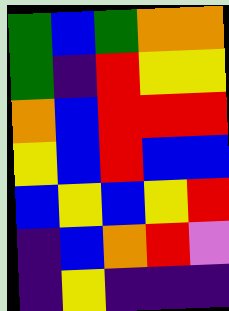[["green", "blue", "green", "orange", "orange"], ["green", "indigo", "red", "yellow", "yellow"], ["orange", "blue", "red", "red", "red"], ["yellow", "blue", "red", "blue", "blue"], ["blue", "yellow", "blue", "yellow", "red"], ["indigo", "blue", "orange", "red", "violet"], ["indigo", "yellow", "indigo", "indigo", "indigo"]]